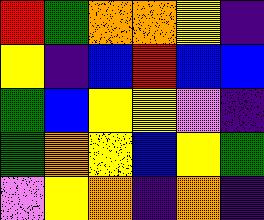[["red", "green", "orange", "orange", "yellow", "indigo"], ["yellow", "indigo", "blue", "red", "blue", "blue"], ["green", "blue", "yellow", "yellow", "violet", "indigo"], ["green", "orange", "yellow", "blue", "yellow", "green"], ["violet", "yellow", "orange", "indigo", "orange", "indigo"]]